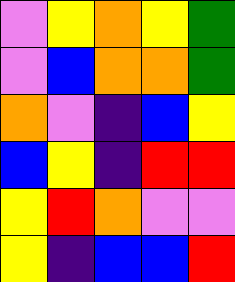[["violet", "yellow", "orange", "yellow", "green"], ["violet", "blue", "orange", "orange", "green"], ["orange", "violet", "indigo", "blue", "yellow"], ["blue", "yellow", "indigo", "red", "red"], ["yellow", "red", "orange", "violet", "violet"], ["yellow", "indigo", "blue", "blue", "red"]]